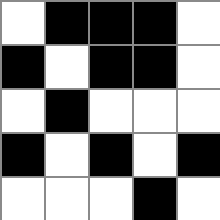[["white", "black", "black", "black", "white"], ["black", "white", "black", "black", "white"], ["white", "black", "white", "white", "white"], ["black", "white", "black", "white", "black"], ["white", "white", "white", "black", "white"]]